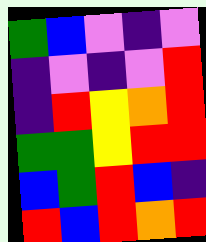[["green", "blue", "violet", "indigo", "violet"], ["indigo", "violet", "indigo", "violet", "red"], ["indigo", "red", "yellow", "orange", "red"], ["green", "green", "yellow", "red", "red"], ["blue", "green", "red", "blue", "indigo"], ["red", "blue", "red", "orange", "red"]]